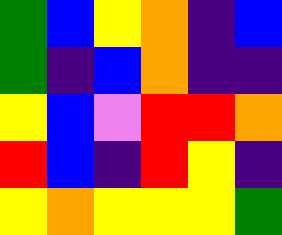[["green", "blue", "yellow", "orange", "indigo", "blue"], ["green", "indigo", "blue", "orange", "indigo", "indigo"], ["yellow", "blue", "violet", "red", "red", "orange"], ["red", "blue", "indigo", "red", "yellow", "indigo"], ["yellow", "orange", "yellow", "yellow", "yellow", "green"]]